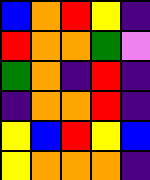[["blue", "orange", "red", "yellow", "indigo"], ["red", "orange", "orange", "green", "violet"], ["green", "orange", "indigo", "red", "indigo"], ["indigo", "orange", "orange", "red", "indigo"], ["yellow", "blue", "red", "yellow", "blue"], ["yellow", "orange", "orange", "orange", "indigo"]]